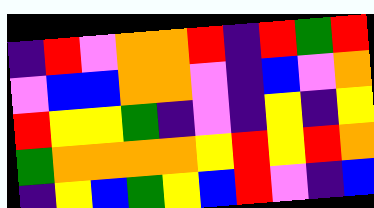[["indigo", "red", "violet", "orange", "orange", "red", "indigo", "red", "green", "red"], ["violet", "blue", "blue", "orange", "orange", "violet", "indigo", "blue", "violet", "orange"], ["red", "yellow", "yellow", "green", "indigo", "violet", "indigo", "yellow", "indigo", "yellow"], ["green", "orange", "orange", "orange", "orange", "yellow", "red", "yellow", "red", "orange"], ["indigo", "yellow", "blue", "green", "yellow", "blue", "red", "violet", "indigo", "blue"]]